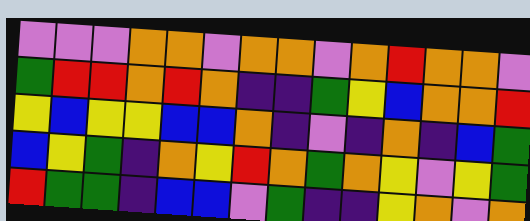[["violet", "violet", "violet", "orange", "orange", "violet", "orange", "orange", "violet", "orange", "red", "orange", "orange", "violet"], ["green", "red", "red", "orange", "red", "orange", "indigo", "indigo", "green", "yellow", "blue", "orange", "orange", "red"], ["yellow", "blue", "yellow", "yellow", "blue", "blue", "orange", "indigo", "violet", "indigo", "orange", "indigo", "blue", "green"], ["blue", "yellow", "green", "indigo", "orange", "yellow", "red", "orange", "green", "orange", "yellow", "violet", "yellow", "green"], ["red", "green", "green", "indigo", "blue", "blue", "violet", "green", "indigo", "indigo", "yellow", "orange", "violet", "orange"]]